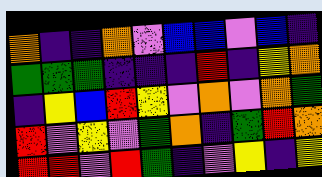[["orange", "indigo", "indigo", "orange", "violet", "blue", "blue", "violet", "blue", "indigo"], ["green", "green", "green", "indigo", "indigo", "indigo", "red", "indigo", "yellow", "orange"], ["indigo", "yellow", "blue", "red", "yellow", "violet", "orange", "violet", "orange", "green"], ["red", "violet", "yellow", "violet", "green", "orange", "indigo", "green", "red", "orange"], ["red", "red", "violet", "red", "green", "indigo", "violet", "yellow", "indigo", "yellow"]]